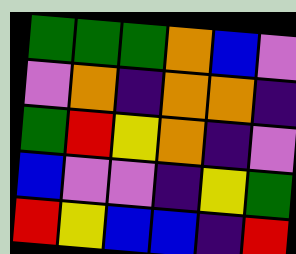[["green", "green", "green", "orange", "blue", "violet"], ["violet", "orange", "indigo", "orange", "orange", "indigo"], ["green", "red", "yellow", "orange", "indigo", "violet"], ["blue", "violet", "violet", "indigo", "yellow", "green"], ["red", "yellow", "blue", "blue", "indigo", "red"]]